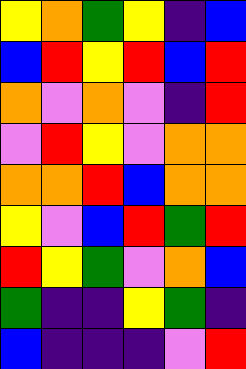[["yellow", "orange", "green", "yellow", "indigo", "blue"], ["blue", "red", "yellow", "red", "blue", "red"], ["orange", "violet", "orange", "violet", "indigo", "red"], ["violet", "red", "yellow", "violet", "orange", "orange"], ["orange", "orange", "red", "blue", "orange", "orange"], ["yellow", "violet", "blue", "red", "green", "red"], ["red", "yellow", "green", "violet", "orange", "blue"], ["green", "indigo", "indigo", "yellow", "green", "indigo"], ["blue", "indigo", "indigo", "indigo", "violet", "red"]]